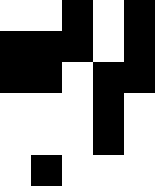[["white", "white", "black", "white", "black"], ["black", "black", "black", "white", "black"], ["black", "black", "white", "black", "black"], ["white", "white", "white", "black", "white"], ["white", "white", "white", "black", "white"], ["white", "black", "white", "white", "white"]]